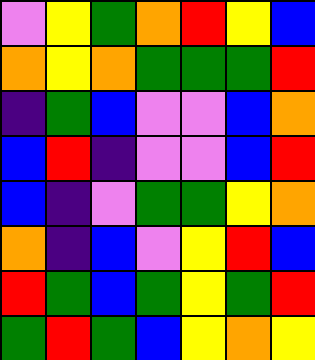[["violet", "yellow", "green", "orange", "red", "yellow", "blue"], ["orange", "yellow", "orange", "green", "green", "green", "red"], ["indigo", "green", "blue", "violet", "violet", "blue", "orange"], ["blue", "red", "indigo", "violet", "violet", "blue", "red"], ["blue", "indigo", "violet", "green", "green", "yellow", "orange"], ["orange", "indigo", "blue", "violet", "yellow", "red", "blue"], ["red", "green", "blue", "green", "yellow", "green", "red"], ["green", "red", "green", "blue", "yellow", "orange", "yellow"]]